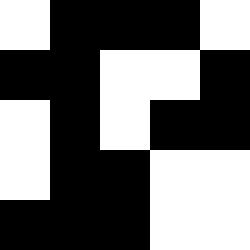[["white", "black", "black", "black", "white"], ["black", "black", "white", "white", "black"], ["white", "black", "white", "black", "black"], ["white", "black", "black", "white", "white"], ["black", "black", "black", "white", "white"]]